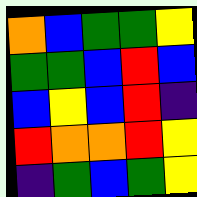[["orange", "blue", "green", "green", "yellow"], ["green", "green", "blue", "red", "blue"], ["blue", "yellow", "blue", "red", "indigo"], ["red", "orange", "orange", "red", "yellow"], ["indigo", "green", "blue", "green", "yellow"]]